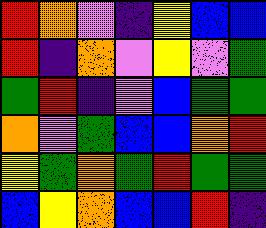[["red", "orange", "violet", "indigo", "yellow", "blue", "blue"], ["red", "indigo", "orange", "violet", "yellow", "violet", "green"], ["green", "red", "indigo", "violet", "blue", "green", "green"], ["orange", "violet", "green", "blue", "blue", "orange", "red"], ["yellow", "green", "orange", "green", "red", "green", "green"], ["blue", "yellow", "orange", "blue", "blue", "red", "indigo"]]